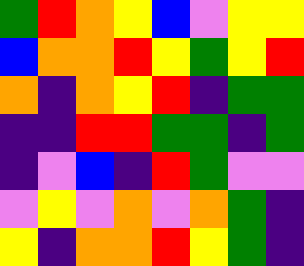[["green", "red", "orange", "yellow", "blue", "violet", "yellow", "yellow"], ["blue", "orange", "orange", "red", "yellow", "green", "yellow", "red"], ["orange", "indigo", "orange", "yellow", "red", "indigo", "green", "green"], ["indigo", "indigo", "red", "red", "green", "green", "indigo", "green"], ["indigo", "violet", "blue", "indigo", "red", "green", "violet", "violet"], ["violet", "yellow", "violet", "orange", "violet", "orange", "green", "indigo"], ["yellow", "indigo", "orange", "orange", "red", "yellow", "green", "indigo"]]